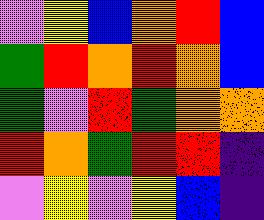[["violet", "yellow", "blue", "orange", "red", "blue"], ["green", "red", "orange", "red", "orange", "blue"], ["green", "violet", "red", "green", "orange", "orange"], ["red", "orange", "green", "red", "red", "indigo"], ["violet", "yellow", "violet", "yellow", "blue", "indigo"]]